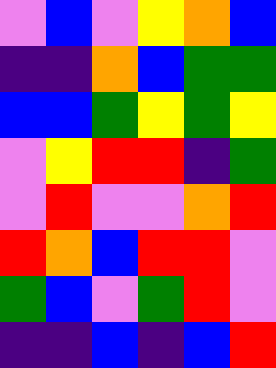[["violet", "blue", "violet", "yellow", "orange", "blue"], ["indigo", "indigo", "orange", "blue", "green", "green"], ["blue", "blue", "green", "yellow", "green", "yellow"], ["violet", "yellow", "red", "red", "indigo", "green"], ["violet", "red", "violet", "violet", "orange", "red"], ["red", "orange", "blue", "red", "red", "violet"], ["green", "blue", "violet", "green", "red", "violet"], ["indigo", "indigo", "blue", "indigo", "blue", "red"]]